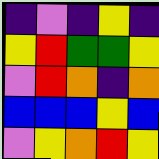[["indigo", "violet", "indigo", "yellow", "indigo"], ["yellow", "red", "green", "green", "yellow"], ["violet", "red", "orange", "indigo", "orange"], ["blue", "blue", "blue", "yellow", "blue"], ["violet", "yellow", "orange", "red", "yellow"]]